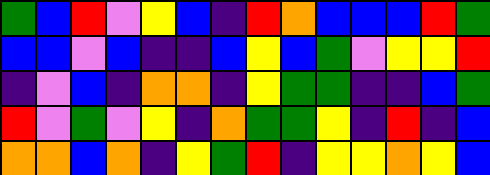[["green", "blue", "red", "violet", "yellow", "blue", "indigo", "red", "orange", "blue", "blue", "blue", "red", "green"], ["blue", "blue", "violet", "blue", "indigo", "indigo", "blue", "yellow", "blue", "green", "violet", "yellow", "yellow", "red"], ["indigo", "violet", "blue", "indigo", "orange", "orange", "indigo", "yellow", "green", "green", "indigo", "indigo", "blue", "green"], ["red", "violet", "green", "violet", "yellow", "indigo", "orange", "green", "green", "yellow", "indigo", "red", "indigo", "blue"], ["orange", "orange", "blue", "orange", "indigo", "yellow", "green", "red", "indigo", "yellow", "yellow", "orange", "yellow", "blue"]]